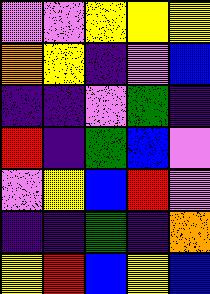[["violet", "violet", "yellow", "yellow", "yellow"], ["orange", "yellow", "indigo", "violet", "blue"], ["indigo", "indigo", "violet", "green", "indigo"], ["red", "indigo", "green", "blue", "violet"], ["violet", "yellow", "blue", "red", "violet"], ["indigo", "indigo", "green", "indigo", "orange"], ["yellow", "red", "blue", "yellow", "blue"]]